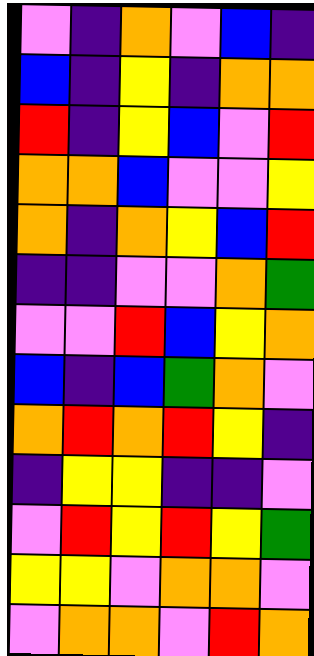[["violet", "indigo", "orange", "violet", "blue", "indigo"], ["blue", "indigo", "yellow", "indigo", "orange", "orange"], ["red", "indigo", "yellow", "blue", "violet", "red"], ["orange", "orange", "blue", "violet", "violet", "yellow"], ["orange", "indigo", "orange", "yellow", "blue", "red"], ["indigo", "indigo", "violet", "violet", "orange", "green"], ["violet", "violet", "red", "blue", "yellow", "orange"], ["blue", "indigo", "blue", "green", "orange", "violet"], ["orange", "red", "orange", "red", "yellow", "indigo"], ["indigo", "yellow", "yellow", "indigo", "indigo", "violet"], ["violet", "red", "yellow", "red", "yellow", "green"], ["yellow", "yellow", "violet", "orange", "orange", "violet"], ["violet", "orange", "orange", "violet", "red", "orange"]]